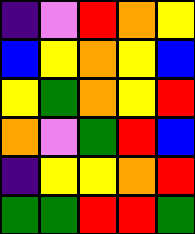[["indigo", "violet", "red", "orange", "yellow"], ["blue", "yellow", "orange", "yellow", "blue"], ["yellow", "green", "orange", "yellow", "red"], ["orange", "violet", "green", "red", "blue"], ["indigo", "yellow", "yellow", "orange", "red"], ["green", "green", "red", "red", "green"]]